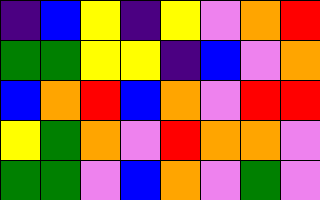[["indigo", "blue", "yellow", "indigo", "yellow", "violet", "orange", "red"], ["green", "green", "yellow", "yellow", "indigo", "blue", "violet", "orange"], ["blue", "orange", "red", "blue", "orange", "violet", "red", "red"], ["yellow", "green", "orange", "violet", "red", "orange", "orange", "violet"], ["green", "green", "violet", "blue", "orange", "violet", "green", "violet"]]